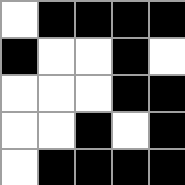[["white", "black", "black", "black", "black"], ["black", "white", "white", "black", "white"], ["white", "white", "white", "black", "black"], ["white", "white", "black", "white", "black"], ["white", "black", "black", "black", "black"]]